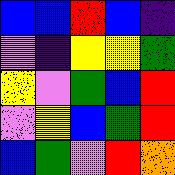[["blue", "blue", "red", "blue", "indigo"], ["violet", "indigo", "yellow", "yellow", "green"], ["yellow", "violet", "green", "blue", "red"], ["violet", "yellow", "blue", "green", "red"], ["blue", "green", "violet", "red", "orange"]]